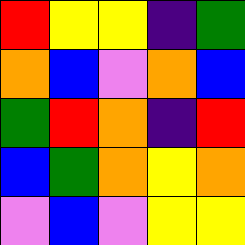[["red", "yellow", "yellow", "indigo", "green"], ["orange", "blue", "violet", "orange", "blue"], ["green", "red", "orange", "indigo", "red"], ["blue", "green", "orange", "yellow", "orange"], ["violet", "blue", "violet", "yellow", "yellow"]]